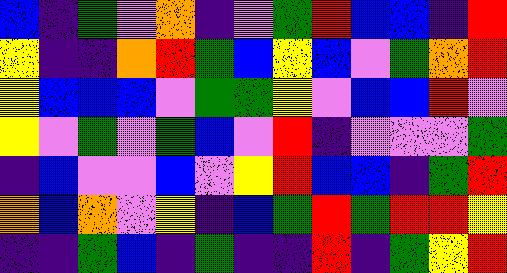[["blue", "indigo", "green", "violet", "orange", "indigo", "violet", "green", "red", "blue", "blue", "indigo", "red"], ["yellow", "indigo", "indigo", "orange", "red", "green", "blue", "yellow", "blue", "violet", "green", "orange", "red"], ["yellow", "blue", "blue", "blue", "violet", "green", "green", "yellow", "violet", "blue", "blue", "red", "violet"], ["yellow", "violet", "green", "violet", "green", "blue", "violet", "red", "indigo", "violet", "violet", "violet", "green"], ["indigo", "blue", "violet", "violet", "blue", "violet", "yellow", "red", "blue", "blue", "indigo", "green", "red"], ["orange", "blue", "orange", "violet", "yellow", "indigo", "blue", "green", "red", "green", "red", "red", "yellow"], ["indigo", "indigo", "green", "blue", "indigo", "green", "indigo", "indigo", "red", "indigo", "green", "yellow", "red"]]